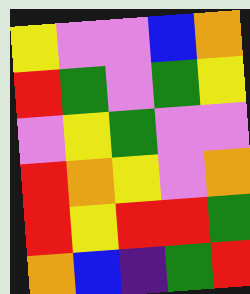[["yellow", "violet", "violet", "blue", "orange"], ["red", "green", "violet", "green", "yellow"], ["violet", "yellow", "green", "violet", "violet"], ["red", "orange", "yellow", "violet", "orange"], ["red", "yellow", "red", "red", "green"], ["orange", "blue", "indigo", "green", "red"]]